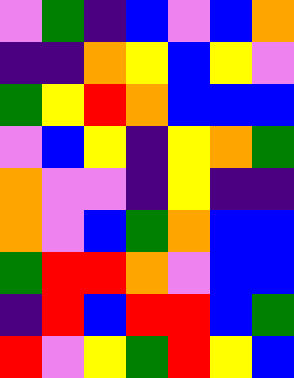[["violet", "green", "indigo", "blue", "violet", "blue", "orange"], ["indigo", "indigo", "orange", "yellow", "blue", "yellow", "violet"], ["green", "yellow", "red", "orange", "blue", "blue", "blue"], ["violet", "blue", "yellow", "indigo", "yellow", "orange", "green"], ["orange", "violet", "violet", "indigo", "yellow", "indigo", "indigo"], ["orange", "violet", "blue", "green", "orange", "blue", "blue"], ["green", "red", "red", "orange", "violet", "blue", "blue"], ["indigo", "red", "blue", "red", "red", "blue", "green"], ["red", "violet", "yellow", "green", "red", "yellow", "blue"]]